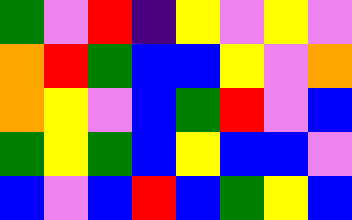[["green", "violet", "red", "indigo", "yellow", "violet", "yellow", "violet"], ["orange", "red", "green", "blue", "blue", "yellow", "violet", "orange"], ["orange", "yellow", "violet", "blue", "green", "red", "violet", "blue"], ["green", "yellow", "green", "blue", "yellow", "blue", "blue", "violet"], ["blue", "violet", "blue", "red", "blue", "green", "yellow", "blue"]]